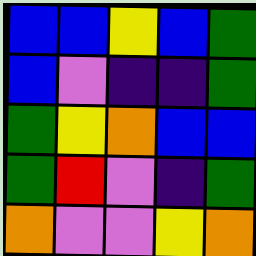[["blue", "blue", "yellow", "blue", "green"], ["blue", "violet", "indigo", "indigo", "green"], ["green", "yellow", "orange", "blue", "blue"], ["green", "red", "violet", "indigo", "green"], ["orange", "violet", "violet", "yellow", "orange"]]